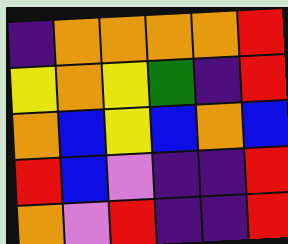[["indigo", "orange", "orange", "orange", "orange", "red"], ["yellow", "orange", "yellow", "green", "indigo", "red"], ["orange", "blue", "yellow", "blue", "orange", "blue"], ["red", "blue", "violet", "indigo", "indigo", "red"], ["orange", "violet", "red", "indigo", "indigo", "red"]]